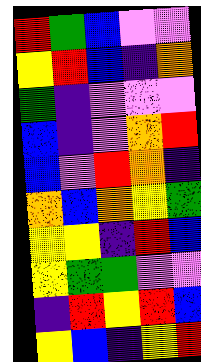[["red", "green", "blue", "violet", "violet"], ["yellow", "red", "blue", "indigo", "orange"], ["green", "indigo", "violet", "violet", "violet"], ["blue", "indigo", "violet", "orange", "red"], ["blue", "violet", "red", "orange", "indigo"], ["orange", "blue", "orange", "yellow", "green"], ["yellow", "yellow", "indigo", "red", "blue"], ["yellow", "green", "green", "violet", "violet"], ["indigo", "red", "yellow", "red", "blue"], ["yellow", "blue", "indigo", "yellow", "red"]]